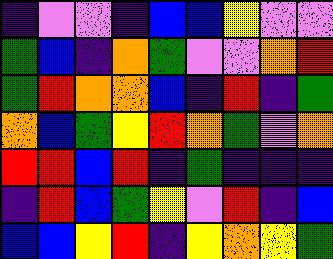[["indigo", "violet", "violet", "indigo", "blue", "blue", "yellow", "violet", "violet"], ["green", "blue", "indigo", "orange", "green", "violet", "violet", "orange", "red"], ["green", "red", "orange", "orange", "blue", "indigo", "red", "indigo", "green"], ["orange", "blue", "green", "yellow", "red", "orange", "green", "violet", "orange"], ["red", "red", "blue", "red", "indigo", "green", "indigo", "indigo", "indigo"], ["indigo", "red", "blue", "green", "yellow", "violet", "red", "indigo", "blue"], ["blue", "blue", "yellow", "red", "indigo", "yellow", "orange", "yellow", "green"]]